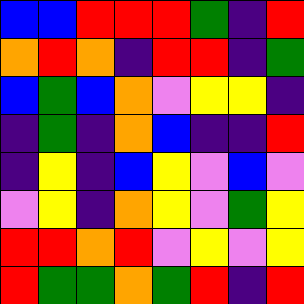[["blue", "blue", "red", "red", "red", "green", "indigo", "red"], ["orange", "red", "orange", "indigo", "red", "red", "indigo", "green"], ["blue", "green", "blue", "orange", "violet", "yellow", "yellow", "indigo"], ["indigo", "green", "indigo", "orange", "blue", "indigo", "indigo", "red"], ["indigo", "yellow", "indigo", "blue", "yellow", "violet", "blue", "violet"], ["violet", "yellow", "indigo", "orange", "yellow", "violet", "green", "yellow"], ["red", "red", "orange", "red", "violet", "yellow", "violet", "yellow"], ["red", "green", "green", "orange", "green", "red", "indigo", "red"]]